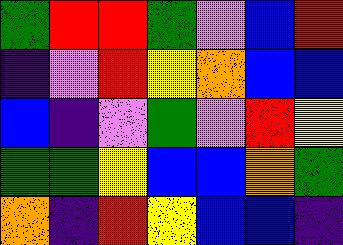[["green", "red", "red", "green", "violet", "blue", "red"], ["indigo", "violet", "red", "yellow", "orange", "blue", "blue"], ["blue", "indigo", "violet", "green", "violet", "red", "yellow"], ["green", "green", "yellow", "blue", "blue", "orange", "green"], ["orange", "indigo", "red", "yellow", "blue", "blue", "indigo"]]